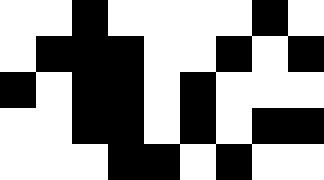[["white", "white", "black", "white", "white", "white", "white", "black", "white"], ["white", "black", "black", "black", "white", "white", "black", "white", "black"], ["black", "white", "black", "black", "white", "black", "white", "white", "white"], ["white", "white", "black", "black", "white", "black", "white", "black", "black"], ["white", "white", "white", "black", "black", "white", "black", "white", "white"]]